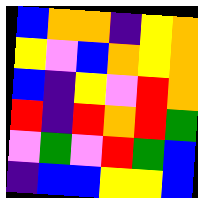[["blue", "orange", "orange", "indigo", "yellow", "orange"], ["yellow", "violet", "blue", "orange", "yellow", "orange"], ["blue", "indigo", "yellow", "violet", "red", "orange"], ["red", "indigo", "red", "orange", "red", "green"], ["violet", "green", "violet", "red", "green", "blue"], ["indigo", "blue", "blue", "yellow", "yellow", "blue"]]